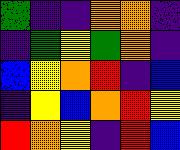[["green", "indigo", "indigo", "orange", "orange", "indigo"], ["indigo", "green", "yellow", "green", "orange", "indigo"], ["blue", "yellow", "orange", "red", "indigo", "blue"], ["indigo", "yellow", "blue", "orange", "red", "yellow"], ["red", "orange", "yellow", "indigo", "red", "blue"]]